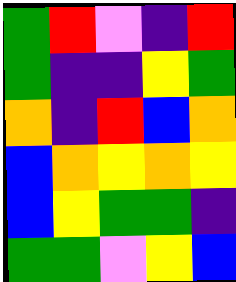[["green", "red", "violet", "indigo", "red"], ["green", "indigo", "indigo", "yellow", "green"], ["orange", "indigo", "red", "blue", "orange"], ["blue", "orange", "yellow", "orange", "yellow"], ["blue", "yellow", "green", "green", "indigo"], ["green", "green", "violet", "yellow", "blue"]]